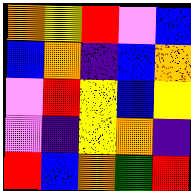[["orange", "yellow", "red", "violet", "blue"], ["blue", "orange", "indigo", "blue", "orange"], ["violet", "red", "yellow", "blue", "yellow"], ["violet", "indigo", "yellow", "orange", "indigo"], ["red", "blue", "orange", "green", "red"]]